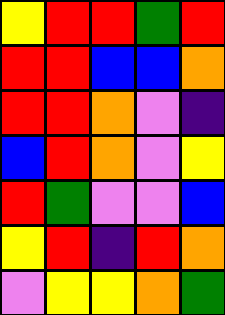[["yellow", "red", "red", "green", "red"], ["red", "red", "blue", "blue", "orange"], ["red", "red", "orange", "violet", "indigo"], ["blue", "red", "orange", "violet", "yellow"], ["red", "green", "violet", "violet", "blue"], ["yellow", "red", "indigo", "red", "orange"], ["violet", "yellow", "yellow", "orange", "green"]]